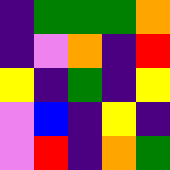[["indigo", "green", "green", "green", "orange"], ["indigo", "violet", "orange", "indigo", "red"], ["yellow", "indigo", "green", "indigo", "yellow"], ["violet", "blue", "indigo", "yellow", "indigo"], ["violet", "red", "indigo", "orange", "green"]]